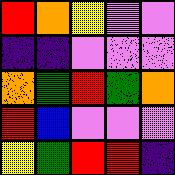[["red", "orange", "yellow", "violet", "violet"], ["indigo", "indigo", "violet", "violet", "violet"], ["orange", "green", "red", "green", "orange"], ["red", "blue", "violet", "violet", "violet"], ["yellow", "green", "red", "red", "indigo"]]